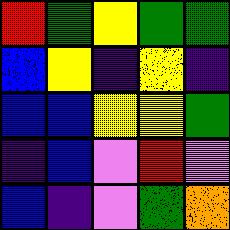[["red", "green", "yellow", "green", "green"], ["blue", "yellow", "indigo", "yellow", "indigo"], ["blue", "blue", "yellow", "yellow", "green"], ["indigo", "blue", "violet", "red", "violet"], ["blue", "indigo", "violet", "green", "orange"]]